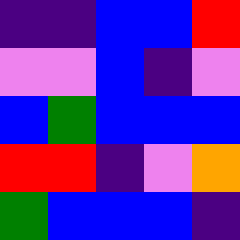[["indigo", "indigo", "blue", "blue", "red"], ["violet", "violet", "blue", "indigo", "violet"], ["blue", "green", "blue", "blue", "blue"], ["red", "red", "indigo", "violet", "orange"], ["green", "blue", "blue", "blue", "indigo"]]